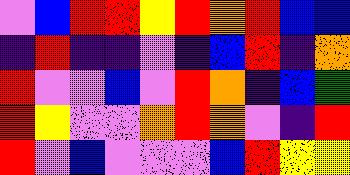[["violet", "blue", "red", "red", "yellow", "red", "orange", "red", "blue", "blue"], ["indigo", "red", "indigo", "indigo", "violet", "indigo", "blue", "red", "indigo", "orange"], ["red", "violet", "violet", "blue", "violet", "red", "orange", "indigo", "blue", "green"], ["red", "yellow", "violet", "violet", "orange", "red", "orange", "violet", "indigo", "red"], ["red", "violet", "blue", "violet", "violet", "violet", "blue", "red", "yellow", "yellow"]]